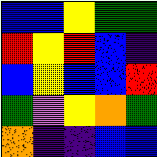[["blue", "blue", "yellow", "green", "green"], ["red", "yellow", "red", "blue", "indigo"], ["blue", "yellow", "blue", "blue", "red"], ["green", "violet", "yellow", "orange", "green"], ["orange", "indigo", "indigo", "blue", "blue"]]